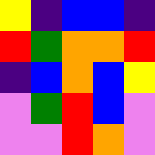[["yellow", "indigo", "blue", "blue", "indigo"], ["red", "green", "orange", "orange", "red"], ["indigo", "blue", "orange", "blue", "yellow"], ["violet", "green", "red", "blue", "violet"], ["violet", "violet", "red", "orange", "violet"]]